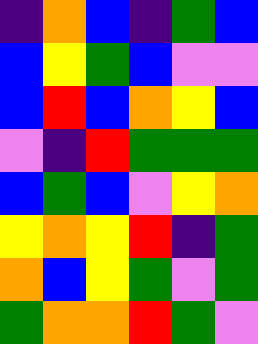[["indigo", "orange", "blue", "indigo", "green", "blue"], ["blue", "yellow", "green", "blue", "violet", "violet"], ["blue", "red", "blue", "orange", "yellow", "blue"], ["violet", "indigo", "red", "green", "green", "green"], ["blue", "green", "blue", "violet", "yellow", "orange"], ["yellow", "orange", "yellow", "red", "indigo", "green"], ["orange", "blue", "yellow", "green", "violet", "green"], ["green", "orange", "orange", "red", "green", "violet"]]